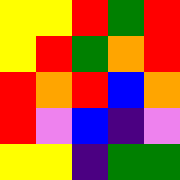[["yellow", "yellow", "red", "green", "red"], ["yellow", "red", "green", "orange", "red"], ["red", "orange", "red", "blue", "orange"], ["red", "violet", "blue", "indigo", "violet"], ["yellow", "yellow", "indigo", "green", "green"]]